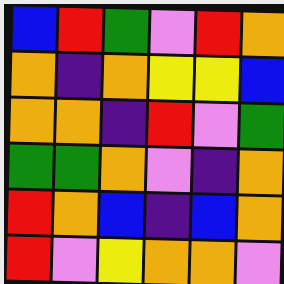[["blue", "red", "green", "violet", "red", "orange"], ["orange", "indigo", "orange", "yellow", "yellow", "blue"], ["orange", "orange", "indigo", "red", "violet", "green"], ["green", "green", "orange", "violet", "indigo", "orange"], ["red", "orange", "blue", "indigo", "blue", "orange"], ["red", "violet", "yellow", "orange", "orange", "violet"]]